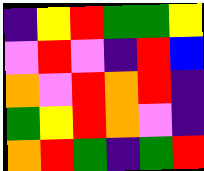[["indigo", "yellow", "red", "green", "green", "yellow"], ["violet", "red", "violet", "indigo", "red", "blue"], ["orange", "violet", "red", "orange", "red", "indigo"], ["green", "yellow", "red", "orange", "violet", "indigo"], ["orange", "red", "green", "indigo", "green", "red"]]